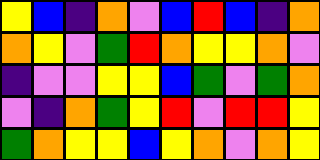[["yellow", "blue", "indigo", "orange", "violet", "blue", "red", "blue", "indigo", "orange"], ["orange", "yellow", "violet", "green", "red", "orange", "yellow", "yellow", "orange", "violet"], ["indigo", "violet", "violet", "yellow", "yellow", "blue", "green", "violet", "green", "orange"], ["violet", "indigo", "orange", "green", "yellow", "red", "violet", "red", "red", "yellow"], ["green", "orange", "yellow", "yellow", "blue", "yellow", "orange", "violet", "orange", "yellow"]]